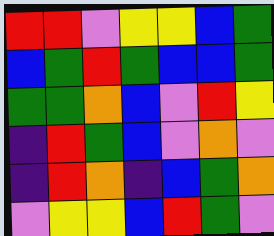[["red", "red", "violet", "yellow", "yellow", "blue", "green"], ["blue", "green", "red", "green", "blue", "blue", "green"], ["green", "green", "orange", "blue", "violet", "red", "yellow"], ["indigo", "red", "green", "blue", "violet", "orange", "violet"], ["indigo", "red", "orange", "indigo", "blue", "green", "orange"], ["violet", "yellow", "yellow", "blue", "red", "green", "violet"]]